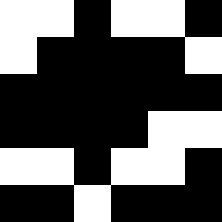[["white", "white", "black", "white", "white", "black"], ["white", "black", "black", "black", "black", "white"], ["black", "black", "black", "black", "black", "black"], ["black", "black", "black", "black", "white", "white"], ["white", "white", "black", "white", "white", "black"], ["black", "black", "white", "black", "black", "black"]]